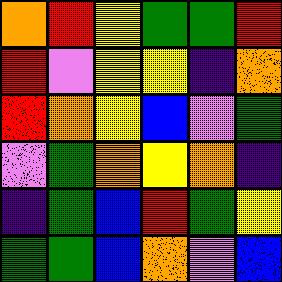[["orange", "red", "yellow", "green", "green", "red"], ["red", "violet", "yellow", "yellow", "indigo", "orange"], ["red", "orange", "yellow", "blue", "violet", "green"], ["violet", "green", "orange", "yellow", "orange", "indigo"], ["indigo", "green", "blue", "red", "green", "yellow"], ["green", "green", "blue", "orange", "violet", "blue"]]